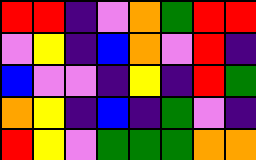[["red", "red", "indigo", "violet", "orange", "green", "red", "red"], ["violet", "yellow", "indigo", "blue", "orange", "violet", "red", "indigo"], ["blue", "violet", "violet", "indigo", "yellow", "indigo", "red", "green"], ["orange", "yellow", "indigo", "blue", "indigo", "green", "violet", "indigo"], ["red", "yellow", "violet", "green", "green", "green", "orange", "orange"]]